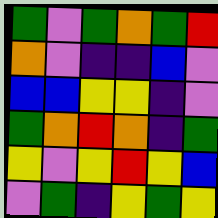[["green", "violet", "green", "orange", "green", "red"], ["orange", "violet", "indigo", "indigo", "blue", "violet"], ["blue", "blue", "yellow", "yellow", "indigo", "violet"], ["green", "orange", "red", "orange", "indigo", "green"], ["yellow", "violet", "yellow", "red", "yellow", "blue"], ["violet", "green", "indigo", "yellow", "green", "yellow"]]